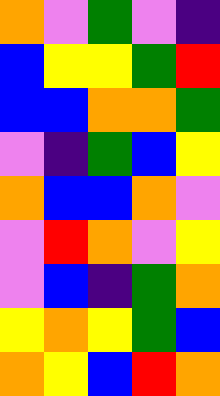[["orange", "violet", "green", "violet", "indigo"], ["blue", "yellow", "yellow", "green", "red"], ["blue", "blue", "orange", "orange", "green"], ["violet", "indigo", "green", "blue", "yellow"], ["orange", "blue", "blue", "orange", "violet"], ["violet", "red", "orange", "violet", "yellow"], ["violet", "blue", "indigo", "green", "orange"], ["yellow", "orange", "yellow", "green", "blue"], ["orange", "yellow", "blue", "red", "orange"]]